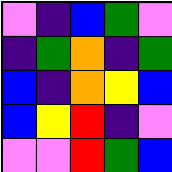[["violet", "indigo", "blue", "green", "violet"], ["indigo", "green", "orange", "indigo", "green"], ["blue", "indigo", "orange", "yellow", "blue"], ["blue", "yellow", "red", "indigo", "violet"], ["violet", "violet", "red", "green", "blue"]]